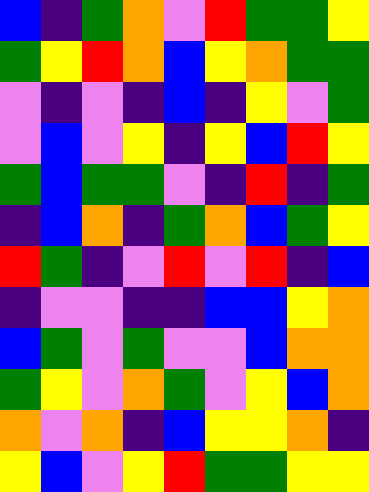[["blue", "indigo", "green", "orange", "violet", "red", "green", "green", "yellow"], ["green", "yellow", "red", "orange", "blue", "yellow", "orange", "green", "green"], ["violet", "indigo", "violet", "indigo", "blue", "indigo", "yellow", "violet", "green"], ["violet", "blue", "violet", "yellow", "indigo", "yellow", "blue", "red", "yellow"], ["green", "blue", "green", "green", "violet", "indigo", "red", "indigo", "green"], ["indigo", "blue", "orange", "indigo", "green", "orange", "blue", "green", "yellow"], ["red", "green", "indigo", "violet", "red", "violet", "red", "indigo", "blue"], ["indigo", "violet", "violet", "indigo", "indigo", "blue", "blue", "yellow", "orange"], ["blue", "green", "violet", "green", "violet", "violet", "blue", "orange", "orange"], ["green", "yellow", "violet", "orange", "green", "violet", "yellow", "blue", "orange"], ["orange", "violet", "orange", "indigo", "blue", "yellow", "yellow", "orange", "indigo"], ["yellow", "blue", "violet", "yellow", "red", "green", "green", "yellow", "yellow"]]